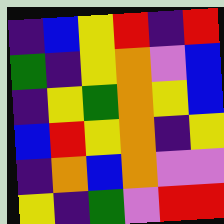[["indigo", "blue", "yellow", "red", "indigo", "red"], ["green", "indigo", "yellow", "orange", "violet", "blue"], ["indigo", "yellow", "green", "orange", "yellow", "blue"], ["blue", "red", "yellow", "orange", "indigo", "yellow"], ["indigo", "orange", "blue", "orange", "violet", "violet"], ["yellow", "indigo", "green", "violet", "red", "red"]]